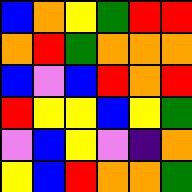[["blue", "orange", "yellow", "green", "red", "red"], ["orange", "red", "green", "orange", "orange", "orange"], ["blue", "violet", "blue", "red", "orange", "red"], ["red", "yellow", "yellow", "blue", "yellow", "green"], ["violet", "blue", "yellow", "violet", "indigo", "orange"], ["yellow", "blue", "red", "orange", "orange", "green"]]